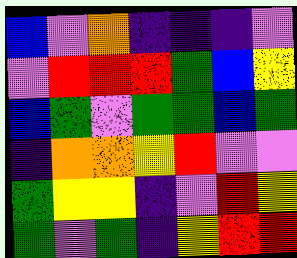[["blue", "violet", "orange", "indigo", "indigo", "indigo", "violet"], ["violet", "red", "red", "red", "green", "blue", "yellow"], ["blue", "green", "violet", "green", "green", "blue", "green"], ["indigo", "orange", "orange", "yellow", "red", "violet", "violet"], ["green", "yellow", "yellow", "indigo", "violet", "red", "yellow"], ["green", "violet", "green", "indigo", "yellow", "red", "red"]]